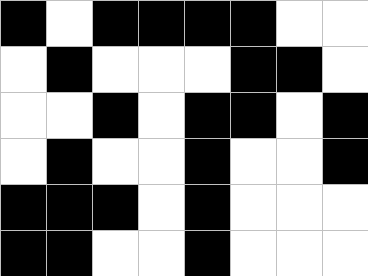[["black", "white", "black", "black", "black", "black", "white", "white"], ["white", "black", "white", "white", "white", "black", "black", "white"], ["white", "white", "black", "white", "black", "black", "white", "black"], ["white", "black", "white", "white", "black", "white", "white", "black"], ["black", "black", "black", "white", "black", "white", "white", "white"], ["black", "black", "white", "white", "black", "white", "white", "white"]]